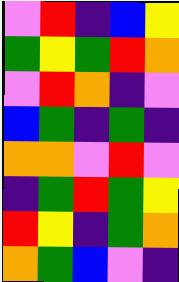[["violet", "red", "indigo", "blue", "yellow"], ["green", "yellow", "green", "red", "orange"], ["violet", "red", "orange", "indigo", "violet"], ["blue", "green", "indigo", "green", "indigo"], ["orange", "orange", "violet", "red", "violet"], ["indigo", "green", "red", "green", "yellow"], ["red", "yellow", "indigo", "green", "orange"], ["orange", "green", "blue", "violet", "indigo"]]